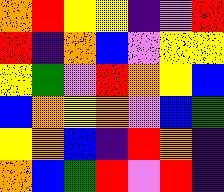[["orange", "red", "yellow", "yellow", "indigo", "violet", "red"], ["red", "indigo", "orange", "blue", "violet", "yellow", "yellow"], ["yellow", "green", "violet", "red", "orange", "yellow", "blue"], ["blue", "orange", "yellow", "orange", "violet", "blue", "green"], ["yellow", "orange", "blue", "indigo", "red", "orange", "indigo"], ["orange", "blue", "green", "red", "violet", "red", "indigo"]]